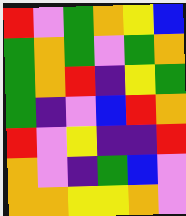[["red", "violet", "green", "orange", "yellow", "blue"], ["green", "orange", "green", "violet", "green", "orange"], ["green", "orange", "red", "indigo", "yellow", "green"], ["green", "indigo", "violet", "blue", "red", "orange"], ["red", "violet", "yellow", "indigo", "indigo", "red"], ["orange", "violet", "indigo", "green", "blue", "violet"], ["orange", "orange", "yellow", "yellow", "orange", "violet"]]